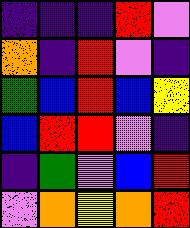[["indigo", "indigo", "indigo", "red", "violet"], ["orange", "indigo", "red", "violet", "indigo"], ["green", "blue", "red", "blue", "yellow"], ["blue", "red", "red", "violet", "indigo"], ["indigo", "green", "violet", "blue", "red"], ["violet", "orange", "yellow", "orange", "red"]]